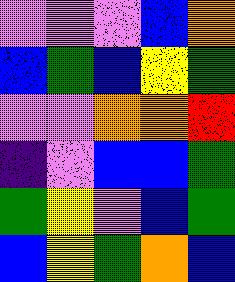[["violet", "violet", "violet", "blue", "orange"], ["blue", "green", "blue", "yellow", "green"], ["violet", "violet", "orange", "orange", "red"], ["indigo", "violet", "blue", "blue", "green"], ["green", "yellow", "violet", "blue", "green"], ["blue", "yellow", "green", "orange", "blue"]]